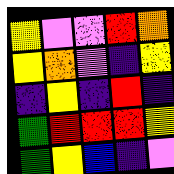[["yellow", "violet", "violet", "red", "orange"], ["yellow", "orange", "violet", "indigo", "yellow"], ["indigo", "yellow", "indigo", "red", "indigo"], ["green", "red", "red", "red", "yellow"], ["green", "yellow", "blue", "indigo", "violet"]]